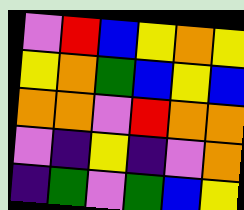[["violet", "red", "blue", "yellow", "orange", "yellow"], ["yellow", "orange", "green", "blue", "yellow", "blue"], ["orange", "orange", "violet", "red", "orange", "orange"], ["violet", "indigo", "yellow", "indigo", "violet", "orange"], ["indigo", "green", "violet", "green", "blue", "yellow"]]